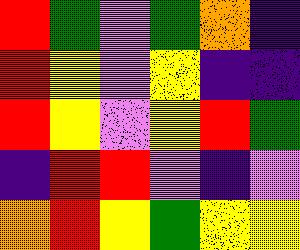[["red", "green", "violet", "green", "orange", "indigo"], ["red", "yellow", "violet", "yellow", "indigo", "indigo"], ["red", "yellow", "violet", "yellow", "red", "green"], ["indigo", "red", "red", "violet", "indigo", "violet"], ["orange", "red", "yellow", "green", "yellow", "yellow"]]